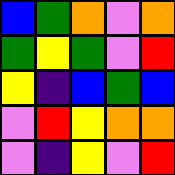[["blue", "green", "orange", "violet", "orange"], ["green", "yellow", "green", "violet", "red"], ["yellow", "indigo", "blue", "green", "blue"], ["violet", "red", "yellow", "orange", "orange"], ["violet", "indigo", "yellow", "violet", "red"]]